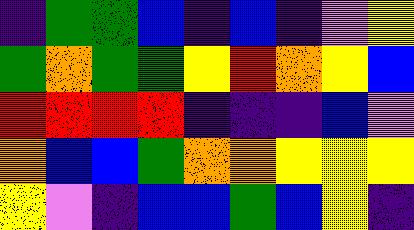[["indigo", "green", "green", "blue", "indigo", "blue", "indigo", "violet", "yellow"], ["green", "orange", "green", "green", "yellow", "red", "orange", "yellow", "blue"], ["red", "red", "red", "red", "indigo", "indigo", "indigo", "blue", "violet"], ["orange", "blue", "blue", "green", "orange", "orange", "yellow", "yellow", "yellow"], ["yellow", "violet", "indigo", "blue", "blue", "green", "blue", "yellow", "indigo"]]